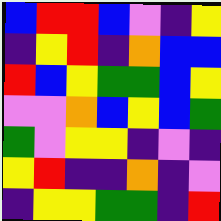[["blue", "red", "red", "blue", "violet", "indigo", "yellow"], ["indigo", "yellow", "red", "indigo", "orange", "blue", "blue"], ["red", "blue", "yellow", "green", "green", "blue", "yellow"], ["violet", "violet", "orange", "blue", "yellow", "blue", "green"], ["green", "violet", "yellow", "yellow", "indigo", "violet", "indigo"], ["yellow", "red", "indigo", "indigo", "orange", "indigo", "violet"], ["indigo", "yellow", "yellow", "green", "green", "indigo", "red"]]